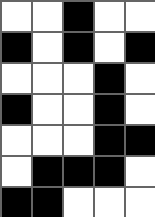[["white", "white", "black", "white", "white"], ["black", "white", "black", "white", "black"], ["white", "white", "white", "black", "white"], ["black", "white", "white", "black", "white"], ["white", "white", "white", "black", "black"], ["white", "black", "black", "black", "white"], ["black", "black", "white", "white", "white"]]